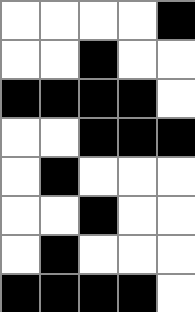[["white", "white", "white", "white", "black"], ["white", "white", "black", "white", "white"], ["black", "black", "black", "black", "white"], ["white", "white", "black", "black", "black"], ["white", "black", "white", "white", "white"], ["white", "white", "black", "white", "white"], ["white", "black", "white", "white", "white"], ["black", "black", "black", "black", "white"]]